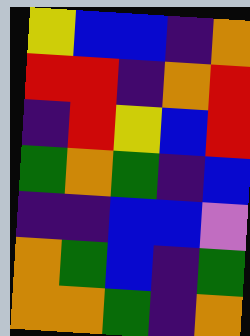[["yellow", "blue", "blue", "indigo", "orange"], ["red", "red", "indigo", "orange", "red"], ["indigo", "red", "yellow", "blue", "red"], ["green", "orange", "green", "indigo", "blue"], ["indigo", "indigo", "blue", "blue", "violet"], ["orange", "green", "blue", "indigo", "green"], ["orange", "orange", "green", "indigo", "orange"]]